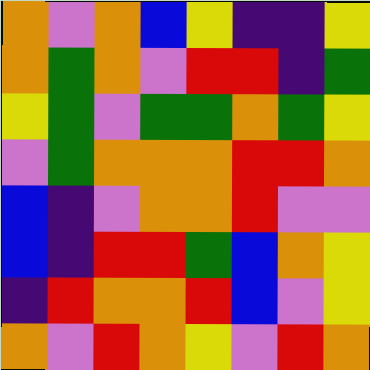[["orange", "violet", "orange", "blue", "yellow", "indigo", "indigo", "yellow"], ["orange", "green", "orange", "violet", "red", "red", "indigo", "green"], ["yellow", "green", "violet", "green", "green", "orange", "green", "yellow"], ["violet", "green", "orange", "orange", "orange", "red", "red", "orange"], ["blue", "indigo", "violet", "orange", "orange", "red", "violet", "violet"], ["blue", "indigo", "red", "red", "green", "blue", "orange", "yellow"], ["indigo", "red", "orange", "orange", "red", "blue", "violet", "yellow"], ["orange", "violet", "red", "orange", "yellow", "violet", "red", "orange"]]